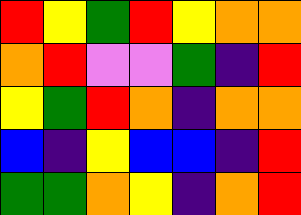[["red", "yellow", "green", "red", "yellow", "orange", "orange"], ["orange", "red", "violet", "violet", "green", "indigo", "red"], ["yellow", "green", "red", "orange", "indigo", "orange", "orange"], ["blue", "indigo", "yellow", "blue", "blue", "indigo", "red"], ["green", "green", "orange", "yellow", "indigo", "orange", "red"]]